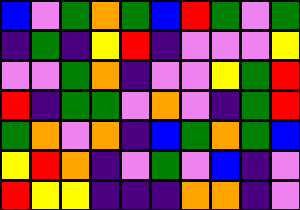[["blue", "violet", "green", "orange", "green", "blue", "red", "green", "violet", "green"], ["indigo", "green", "indigo", "yellow", "red", "indigo", "violet", "violet", "violet", "yellow"], ["violet", "violet", "green", "orange", "indigo", "violet", "violet", "yellow", "green", "red"], ["red", "indigo", "green", "green", "violet", "orange", "violet", "indigo", "green", "red"], ["green", "orange", "violet", "orange", "indigo", "blue", "green", "orange", "green", "blue"], ["yellow", "red", "orange", "indigo", "violet", "green", "violet", "blue", "indigo", "violet"], ["red", "yellow", "yellow", "indigo", "indigo", "indigo", "orange", "orange", "indigo", "violet"]]